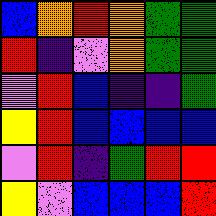[["blue", "orange", "red", "orange", "green", "green"], ["red", "indigo", "violet", "orange", "green", "green"], ["violet", "red", "blue", "indigo", "indigo", "green"], ["yellow", "red", "blue", "blue", "blue", "blue"], ["violet", "red", "indigo", "green", "red", "red"], ["yellow", "violet", "blue", "blue", "blue", "red"]]